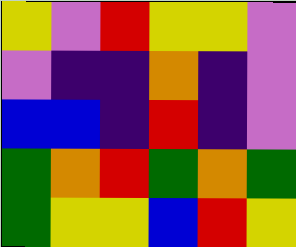[["yellow", "violet", "red", "yellow", "yellow", "violet"], ["violet", "indigo", "indigo", "orange", "indigo", "violet"], ["blue", "blue", "indigo", "red", "indigo", "violet"], ["green", "orange", "red", "green", "orange", "green"], ["green", "yellow", "yellow", "blue", "red", "yellow"]]